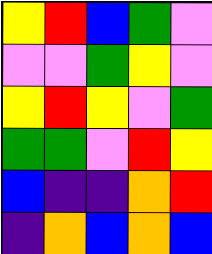[["yellow", "red", "blue", "green", "violet"], ["violet", "violet", "green", "yellow", "violet"], ["yellow", "red", "yellow", "violet", "green"], ["green", "green", "violet", "red", "yellow"], ["blue", "indigo", "indigo", "orange", "red"], ["indigo", "orange", "blue", "orange", "blue"]]